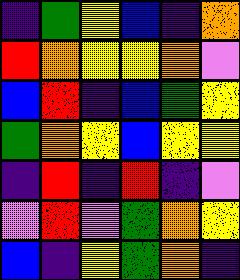[["indigo", "green", "yellow", "blue", "indigo", "orange"], ["red", "orange", "yellow", "yellow", "orange", "violet"], ["blue", "red", "indigo", "blue", "green", "yellow"], ["green", "orange", "yellow", "blue", "yellow", "yellow"], ["indigo", "red", "indigo", "red", "indigo", "violet"], ["violet", "red", "violet", "green", "orange", "yellow"], ["blue", "indigo", "yellow", "green", "orange", "indigo"]]